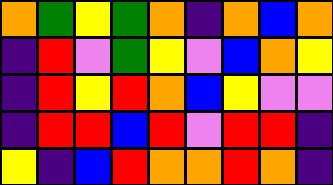[["orange", "green", "yellow", "green", "orange", "indigo", "orange", "blue", "orange"], ["indigo", "red", "violet", "green", "yellow", "violet", "blue", "orange", "yellow"], ["indigo", "red", "yellow", "red", "orange", "blue", "yellow", "violet", "violet"], ["indigo", "red", "red", "blue", "red", "violet", "red", "red", "indigo"], ["yellow", "indigo", "blue", "red", "orange", "orange", "red", "orange", "indigo"]]